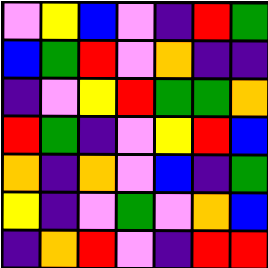[["violet", "yellow", "blue", "violet", "indigo", "red", "green"], ["blue", "green", "red", "violet", "orange", "indigo", "indigo"], ["indigo", "violet", "yellow", "red", "green", "green", "orange"], ["red", "green", "indigo", "violet", "yellow", "red", "blue"], ["orange", "indigo", "orange", "violet", "blue", "indigo", "green"], ["yellow", "indigo", "violet", "green", "violet", "orange", "blue"], ["indigo", "orange", "red", "violet", "indigo", "red", "red"]]